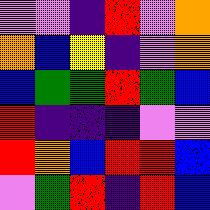[["violet", "violet", "indigo", "red", "violet", "orange"], ["orange", "blue", "yellow", "indigo", "violet", "orange"], ["blue", "green", "green", "red", "green", "blue"], ["red", "indigo", "indigo", "indigo", "violet", "violet"], ["red", "orange", "blue", "red", "red", "blue"], ["violet", "green", "red", "indigo", "red", "blue"]]